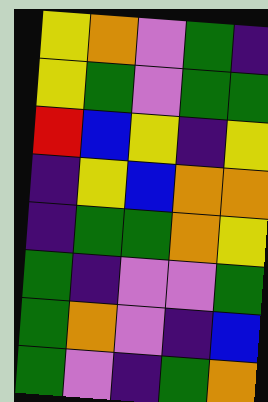[["yellow", "orange", "violet", "green", "indigo"], ["yellow", "green", "violet", "green", "green"], ["red", "blue", "yellow", "indigo", "yellow"], ["indigo", "yellow", "blue", "orange", "orange"], ["indigo", "green", "green", "orange", "yellow"], ["green", "indigo", "violet", "violet", "green"], ["green", "orange", "violet", "indigo", "blue"], ["green", "violet", "indigo", "green", "orange"]]